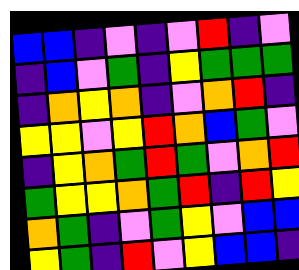[["blue", "blue", "indigo", "violet", "indigo", "violet", "red", "indigo", "violet"], ["indigo", "blue", "violet", "green", "indigo", "yellow", "green", "green", "green"], ["indigo", "orange", "yellow", "orange", "indigo", "violet", "orange", "red", "indigo"], ["yellow", "yellow", "violet", "yellow", "red", "orange", "blue", "green", "violet"], ["indigo", "yellow", "orange", "green", "red", "green", "violet", "orange", "red"], ["green", "yellow", "yellow", "orange", "green", "red", "indigo", "red", "yellow"], ["orange", "green", "indigo", "violet", "green", "yellow", "violet", "blue", "blue"], ["yellow", "green", "indigo", "red", "violet", "yellow", "blue", "blue", "indigo"]]